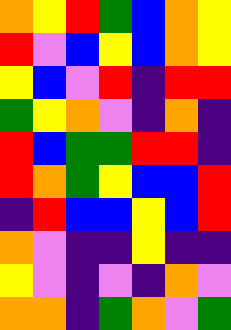[["orange", "yellow", "red", "green", "blue", "orange", "yellow"], ["red", "violet", "blue", "yellow", "blue", "orange", "yellow"], ["yellow", "blue", "violet", "red", "indigo", "red", "red"], ["green", "yellow", "orange", "violet", "indigo", "orange", "indigo"], ["red", "blue", "green", "green", "red", "red", "indigo"], ["red", "orange", "green", "yellow", "blue", "blue", "red"], ["indigo", "red", "blue", "blue", "yellow", "blue", "red"], ["orange", "violet", "indigo", "indigo", "yellow", "indigo", "indigo"], ["yellow", "violet", "indigo", "violet", "indigo", "orange", "violet"], ["orange", "orange", "indigo", "green", "orange", "violet", "green"]]